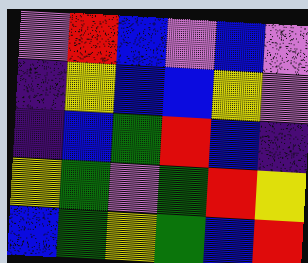[["violet", "red", "blue", "violet", "blue", "violet"], ["indigo", "yellow", "blue", "blue", "yellow", "violet"], ["indigo", "blue", "green", "red", "blue", "indigo"], ["yellow", "green", "violet", "green", "red", "yellow"], ["blue", "green", "yellow", "green", "blue", "red"]]